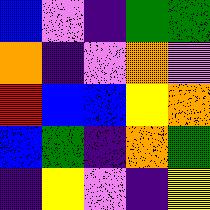[["blue", "violet", "indigo", "green", "green"], ["orange", "indigo", "violet", "orange", "violet"], ["red", "blue", "blue", "yellow", "orange"], ["blue", "green", "indigo", "orange", "green"], ["indigo", "yellow", "violet", "indigo", "yellow"]]